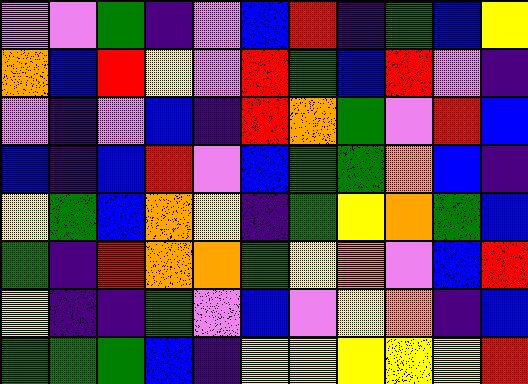[["violet", "violet", "green", "indigo", "violet", "blue", "red", "indigo", "green", "blue", "yellow"], ["orange", "blue", "red", "yellow", "violet", "red", "green", "blue", "red", "violet", "indigo"], ["violet", "indigo", "violet", "blue", "indigo", "red", "orange", "green", "violet", "red", "blue"], ["blue", "indigo", "blue", "red", "violet", "blue", "green", "green", "orange", "blue", "indigo"], ["yellow", "green", "blue", "orange", "yellow", "indigo", "green", "yellow", "orange", "green", "blue"], ["green", "indigo", "red", "orange", "orange", "green", "yellow", "orange", "violet", "blue", "red"], ["yellow", "indigo", "indigo", "green", "violet", "blue", "violet", "yellow", "orange", "indigo", "blue"], ["green", "green", "green", "blue", "indigo", "yellow", "yellow", "yellow", "yellow", "yellow", "red"]]